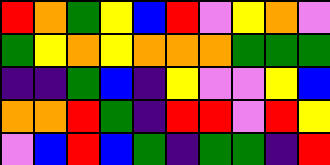[["red", "orange", "green", "yellow", "blue", "red", "violet", "yellow", "orange", "violet"], ["green", "yellow", "orange", "yellow", "orange", "orange", "orange", "green", "green", "green"], ["indigo", "indigo", "green", "blue", "indigo", "yellow", "violet", "violet", "yellow", "blue"], ["orange", "orange", "red", "green", "indigo", "red", "red", "violet", "red", "yellow"], ["violet", "blue", "red", "blue", "green", "indigo", "green", "green", "indigo", "red"]]